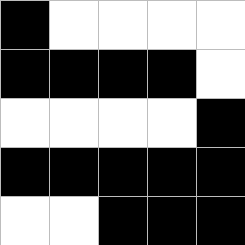[["black", "white", "white", "white", "white"], ["black", "black", "black", "black", "white"], ["white", "white", "white", "white", "black"], ["black", "black", "black", "black", "black"], ["white", "white", "black", "black", "black"]]